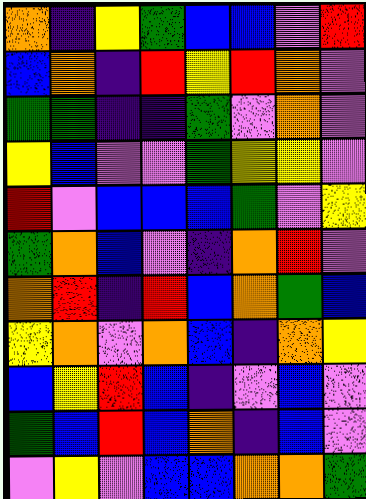[["orange", "indigo", "yellow", "green", "blue", "blue", "violet", "red"], ["blue", "orange", "indigo", "red", "yellow", "red", "orange", "violet"], ["green", "green", "indigo", "indigo", "green", "violet", "orange", "violet"], ["yellow", "blue", "violet", "violet", "green", "yellow", "yellow", "violet"], ["red", "violet", "blue", "blue", "blue", "green", "violet", "yellow"], ["green", "orange", "blue", "violet", "indigo", "orange", "red", "violet"], ["orange", "red", "indigo", "red", "blue", "orange", "green", "blue"], ["yellow", "orange", "violet", "orange", "blue", "indigo", "orange", "yellow"], ["blue", "yellow", "red", "blue", "indigo", "violet", "blue", "violet"], ["green", "blue", "red", "blue", "orange", "indigo", "blue", "violet"], ["violet", "yellow", "violet", "blue", "blue", "orange", "orange", "green"]]